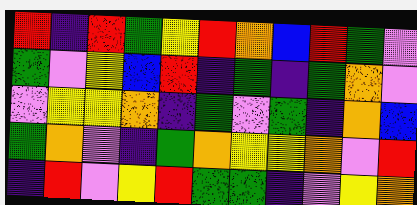[["red", "indigo", "red", "green", "yellow", "red", "orange", "blue", "red", "green", "violet"], ["green", "violet", "yellow", "blue", "red", "indigo", "green", "indigo", "green", "orange", "violet"], ["violet", "yellow", "yellow", "orange", "indigo", "green", "violet", "green", "indigo", "orange", "blue"], ["green", "orange", "violet", "indigo", "green", "orange", "yellow", "yellow", "orange", "violet", "red"], ["indigo", "red", "violet", "yellow", "red", "green", "green", "indigo", "violet", "yellow", "orange"]]